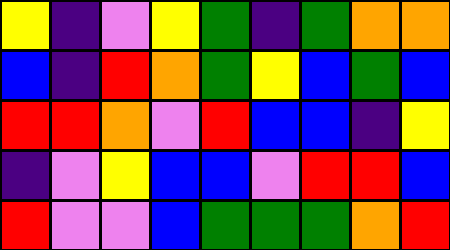[["yellow", "indigo", "violet", "yellow", "green", "indigo", "green", "orange", "orange"], ["blue", "indigo", "red", "orange", "green", "yellow", "blue", "green", "blue"], ["red", "red", "orange", "violet", "red", "blue", "blue", "indigo", "yellow"], ["indigo", "violet", "yellow", "blue", "blue", "violet", "red", "red", "blue"], ["red", "violet", "violet", "blue", "green", "green", "green", "orange", "red"]]